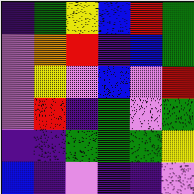[["indigo", "green", "yellow", "blue", "red", "green"], ["violet", "orange", "red", "indigo", "blue", "green"], ["violet", "yellow", "violet", "blue", "violet", "red"], ["violet", "red", "indigo", "green", "violet", "green"], ["indigo", "indigo", "green", "green", "green", "yellow"], ["blue", "indigo", "violet", "indigo", "indigo", "violet"]]